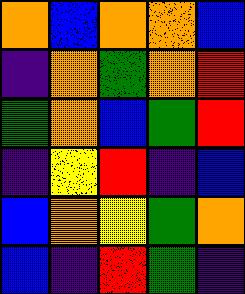[["orange", "blue", "orange", "orange", "blue"], ["indigo", "orange", "green", "orange", "red"], ["green", "orange", "blue", "green", "red"], ["indigo", "yellow", "red", "indigo", "blue"], ["blue", "orange", "yellow", "green", "orange"], ["blue", "indigo", "red", "green", "indigo"]]